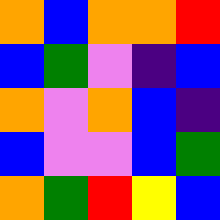[["orange", "blue", "orange", "orange", "red"], ["blue", "green", "violet", "indigo", "blue"], ["orange", "violet", "orange", "blue", "indigo"], ["blue", "violet", "violet", "blue", "green"], ["orange", "green", "red", "yellow", "blue"]]